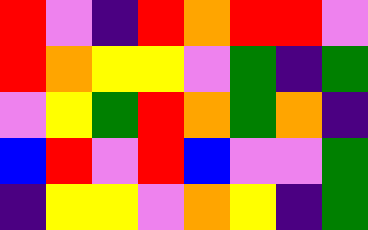[["red", "violet", "indigo", "red", "orange", "red", "red", "violet"], ["red", "orange", "yellow", "yellow", "violet", "green", "indigo", "green"], ["violet", "yellow", "green", "red", "orange", "green", "orange", "indigo"], ["blue", "red", "violet", "red", "blue", "violet", "violet", "green"], ["indigo", "yellow", "yellow", "violet", "orange", "yellow", "indigo", "green"]]